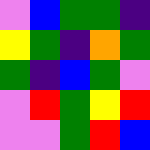[["violet", "blue", "green", "green", "indigo"], ["yellow", "green", "indigo", "orange", "green"], ["green", "indigo", "blue", "green", "violet"], ["violet", "red", "green", "yellow", "red"], ["violet", "violet", "green", "red", "blue"]]